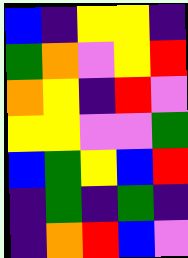[["blue", "indigo", "yellow", "yellow", "indigo"], ["green", "orange", "violet", "yellow", "red"], ["orange", "yellow", "indigo", "red", "violet"], ["yellow", "yellow", "violet", "violet", "green"], ["blue", "green", "yellow", "blue", "red"], ["indigo", "green", "indigo", "green", "indigo"], ["indigo", "orange", "red", "blue", "violet"]]